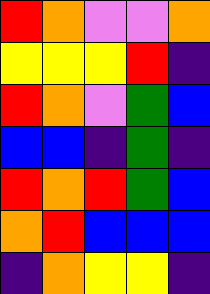[["red", "orange", "violet", "violet", "orange"], ["yellow", "yellow", "yellow", "red", "indigo"], ["red", "orange", "violet", "green", "blue"], ["blue", "blue", "indigo", "green", "indigo"], ["red", "orange", "red", "green", "blue"], ["orange", "red", "blue", "blue", "blue"], ["indigo", "orange", "yellow", "yellow", "indigo"]]